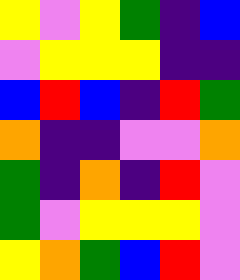[["yellow", "violet", "yellow", "green", "indigo", "blue"], ["violet", "yellow", "yellow", "yellow", "indigo", "indigo"], ["blue", "red", "blue", "indigo", "red", "green"], ["orange", "indigo", "indigo", "violet", "violet", "orange"], ["green", "indigo", "orange", "indigo", "red", "violet"], ["green", "violet", "yellow", "yellow", "yellow", "violet"], ["yellow", "orange", "green", "blue", "red", "violet"]]